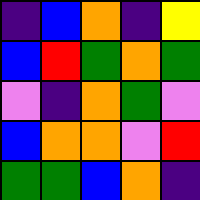[["indigo", "blue", "orange", "indigo", "yellow"], ["blue", "red", "green", "orange", "green"], ["violet", "indigo", "orange", "green", "violet"], ["blue", "orange", "orange", "violet", "red"], ["green", "green", "blue", "orange", "indigo"]]